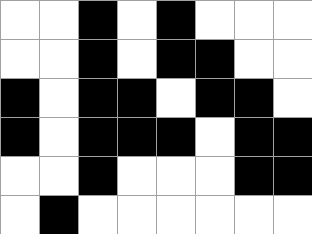[["white", "white", "black", "white", "black", "white", "white", "white"], ["white", "white", "black", "white", "black", "black", "white", "white"], ["black", "white", "black", "black", "white", "black", "black", "white"], ["black", "white", "black", "black", "black", "white", "black", "black"], ["white", "white", "black", "white", "white", "white", "black", "black"], ["white", "black", "white", "white", "white", "white", "white", "white"]]